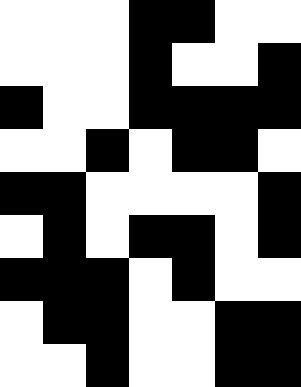[["white", "white", "white", "black", "black", "white", "white"], ["white", "white", "white", "black", "white", "white", "black"], ["black", "white", "white", "black", "black", "black", "black"], ["white", "white", "black", "white", "black", "black", "white"], ["black", "black", "white", "white", "white", "white", "black"], ["white", "black", "white", "black", "black", "white", "black"], ["black", "black", "black", "white", "black", "white", "white"], ["white", "black", "black", "white", "white", "black", "black"], ["white", "white", "black", "white", "white", "black", "black"]]